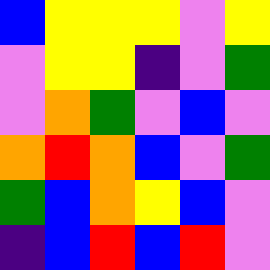[["blue", "yellow", "yellow", "yellow", "violet", "yellow"], ["violet", "yellow", "yellow", "indigo", "violet", "green"], ["violet", "orange", "green", "violet", "blue", "violet"], ["orange", "red", "orange", "blue", "violet", "green"], ["green", "blue", "orange", "yellow", "blue", "violet"], ["indigo", "blue", "red", "blue", "red", "violet"]]